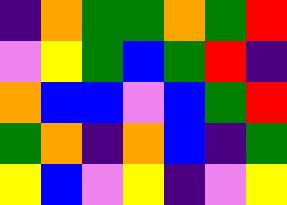[["indigo", "orange", "green", "green", "orange", "green", "red"], ["violet", "yellow", "green", "blue", "green", "red", "indigo"], ["orange", "blue", "blue", "violet", "blue", "green", "red"], ["green", "orange", "indigo", "orange", "blue", "indigo", "green"], ["yellow", "blue", "violet", "yellow", "indigo", "violet", "yellow"]]